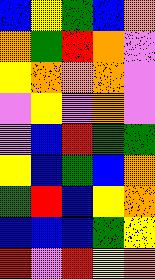[["blue", "yellow", "green", "blue", "orange"], ["orange", "green", "red", "orange", "violet"], ["yellow", "orange", "orange", "orange", "violet"], ["violet", "yellow", "violet", "orange", "violet"], ["violet", "blue", "red", "green", "green"], ["yellow", "blue", "green", "blue", "orange"], ["green", "red", "blue", "yellow", "orange"], ["blue", "blue", "blue", "green", "yellow"], ["red", "violet", "red", "yellow", "orange"]]